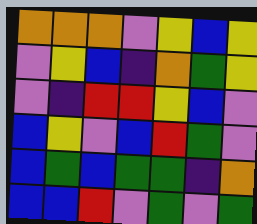[["orange", "orange", "orange", "violet", "yellow", "blue", "yellow"], ["violet", "yellow", "blue", "indigo", "orange", "green", "yellow"], ["violet", "indigo", "red", "red", "yellow", "blue", "violet"], ["blue", "yellow", "violet", "blue", "red", "green", "violet"], ["blue", "green", "blue", "green", "green", "indigo", "orange"], ["blue", "blue", "red", "violet", "green", "violet", "green"]]